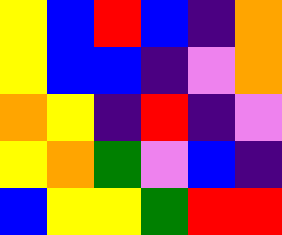[["yellow", "blue", "red", "blue", "indigo", "orange"], ["yellow", "blue", "blue", "indigo", "violet", "orange"], ["orange", "yellow", "indigo", "red", "indigo", "violet"], ["yellow", "orange", "green", "violet", "blue", "indigo"], ["blue", "yellow", "yellow", "green", "red", "red"]]